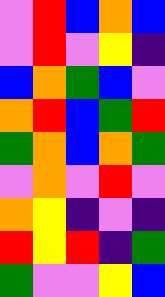[["violet", "red", "blue", "orange", "blue"], ["violet", "red", "violet", "yellow", "indigo"], ["blue", "orange", "green", "blue", "violet"], ["orange", "red", "blue", "green", "red"], ["green", "orange", "blue", "orange", "green"], ["violet", "orange", "violet", "red", "violet"], ["orange", "yellow", "indigo", "violet", "indigo"], ["red", "yellow", "red", "indigo", "green"], ["green", "violet", "violet", "yellow", "blue"]]